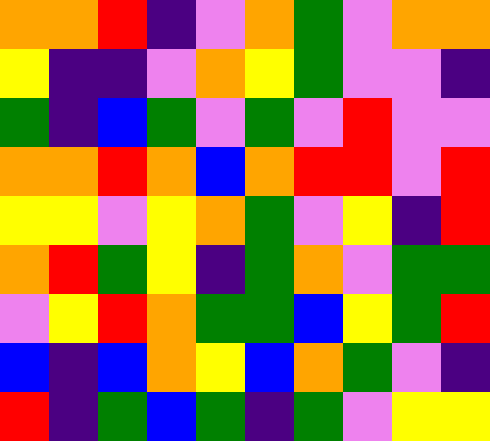[["orange", "orange", "red", "indigo", "violet", "orange", "green", "violet", "orange", "orange"], ["yellow", "indigo", "indigo", "violet", "orange", "yellow", "green", "violet", "violet", "indigo"], ["green", "indigo", "blue", "green", "violet", "green", "violet", "red", "violet", "violet"], ["orange", "orange", "red", "orange", "blue", "orange", "red", "red", "violet", "red"], ["yellow", "yellow", "violet", "yellow", "orange", "green", "violet", "yellow", "indigo", "red"], ["orange", "red", "green", "yellow", "indigo", "green", "orange", "violet", "green", "green"], ["violet", "yellow", "red", "orange", "green", "green", "blue", "yellow", "green", "red"], ["blue", "indigo", "blue", "orange", "yellow", "blue", "orange", "green", "violet", "indigo"], ["red", "indigo", "green", "blue", "green", "indigo", "green", "violet", "yellow", "yellow"]]